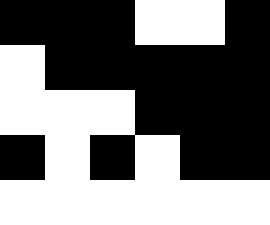[["black", "black", "black", "white", "white", "black"], ["white", "black", "black", "black", "black", "black"], ["white", "white", "white", "black", "black", "black"], ["black", "white", "black", "white", "black", "black"], ["white", "white", "white", "white", "white", "white"]]